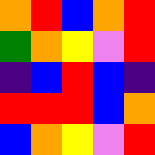[["orange", "red", "blue", "orange", "red"], ["green", "orange", "yellow", "violet", "red"], ["indigo", "blue", "red", "blue", "indigo"], ["red", "red", "red", "blue", "orange"], ["blue", "orange", "yellow", "violet", "red"]]